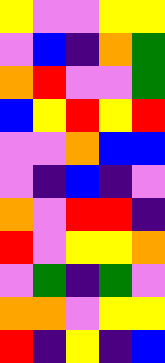[["yellow", "violet", "violet", "yellow", "yellow"], ["violet", "blue", "indigo", "orange", "green"], ["orange", "red", "violet", "violet", "green"], ["blue", "yellow", "red", "yellow", "red"], ["violet", "violet", "orange", "blue", "blue"], ["violet", "indigo", "blue", "indigo", "violet"], ["orange", "violet", "red", "red", "indigo"], ["red", "violet", "yellow", "yellow", "orange"], ["violet", "green", "indigo", "green", "violet"], ["orange", "orange", "violet", "yellow", "yellow"], ["red", "indigo", "yellow", "indigo", "blue"]]